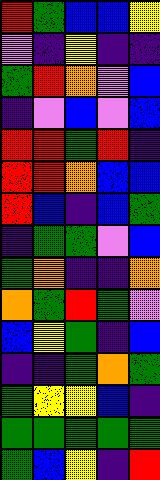[["red", "green", "blue", "blue", "yellow"], ["violet", "indigo", "yellow", "indigo", "indigo"], ["green", "red", "orange", "violet", "blue"], ["indigo", "violet", "blue", "violet", "blue"], ["red", "red", "green", "red", "indigo"], ["red", "red", "orange", "blue", "blue"], ["red", "blue", "indigo", "blue", "green"], ["indigo", "green", "green", "violet", "blue"], ["green", "orange", "indigo", "indigo", "orange"], ["orange", "green", "red", "green", "violet"], ["blue", "yellow", "green", "indigo", "blue"], ["indigo", "indigo", "green", "orange", "green"], ["green", "yellow", "yellow", "blue", "indigo"], ["green", "green", "green", "green", "green"], ["green", "blue", "yellow", "indigo", "red"]]